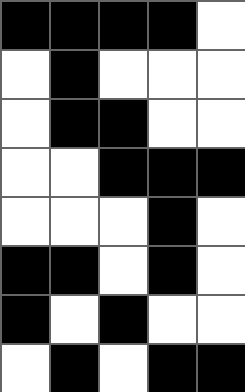[["black", "black", "black", "black", "white"], ["white", "black", "white", "white", "white"], ["white", "black", "black", "white", "white"], ["white", "white", "black", "black", "black"], ["white", "white", "white", "black", "white"], ["black", "black", "white", "black", "white"], ["black", "white", "black", "white", "white"], ["white", "black", "white", "black", "black"]]